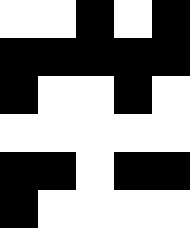[["white", "white", "black", "white", "black"], ["black", "black", "black", "black", "black"], ["black", "white", "white", "black", "white"], ["white", "white", "white", "white", "white"], ["black", "black", "white", "black", "black"], ["black", "white", "white", "white", "white"]]